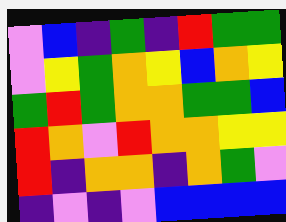[["violet", "blue", "indigo", "green", "indigo", "red", "green", "green"], ["violet", "yellow", "green", "orange", "yellow", "blue", "orange", "yellow"], ["green", "red", "green", "orange", "orange", "green", "green", "blue"], ["red", "orange", "violet", "red", "orange", "orange", "yellow", "yellow"], ["red", "indigo", "orange", "orange", "indigo", "orange", "green", "violet"], ["indigo", "violet", "indigo", "violet", "blue", "blue", "blue", "blue"]]